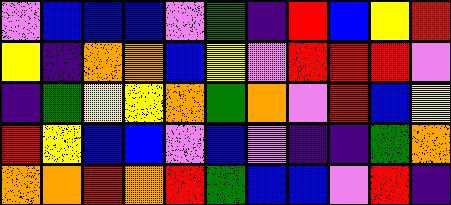[["violet", "blue", "blue", "blue", "violet", "green", "indigo", "red", "blue", "yellow", "red"], ["yellow", "indigo", "orange", "orange", "blue", "yellow", "violet", "red", "red", "red", "violet"], ["indigo", "green", "yellow", "yellow", "orange", "green", "orange", "violet", "red", "blue", "yellow"], ["red", "yellow", "blue", "blue", "violet", "blue", "violet", "indigo", "indigo", "green", "orange"], ["orange", "orange", "red", "orange", "red", "green", "blue", "blue", "violet", "red", "indigo"]]